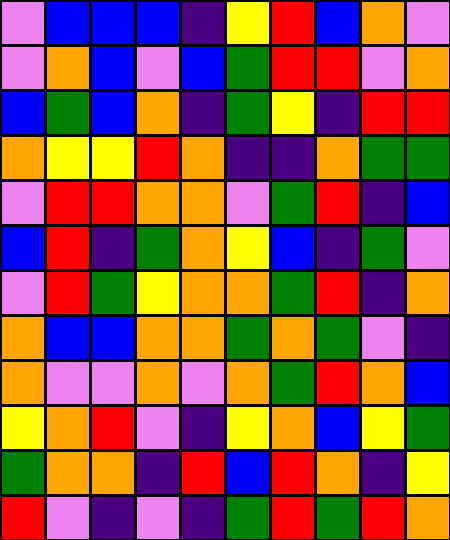[["violet", "blue", "blue", "blue", "indigo", "yellow", "red", "blue", "orange", "violet"], ["violet", "orange", "blue", "violet", "blue", "green", "red", "red", "violet", "orange"], ["blue", "green", "blue", "orange", "indigo", "green", "yellow", "indigo", "red", "red"], ["orange", "yellow", "yellow", "red", "orange", "indigo", "indigo", "orange", "green", "green"], ["violet", "red", "red", "orange", "orange", "violet", "green", "red", "indigo", "blue"], ["blue", "red", "indigo", "green", "orange", "yellow", "blue", "indigo", "green", "violet"], ["violet", "red", "green", "yellow", "orange", "orange", "green", "red", "indigo", "orange"], ["orange", "blue", "blue", "orange", "orange", "green", "orange", "green", "violet", "indigo"], ["orange", "violet", "violet", "orange", "violet", "orange", "green", "red", "orange", "blue"], ["yellow", "orange", "red", "violet", "indigo", "yellow", "orange", "blue", "yellow", "green"], ["green", "orange", "orange", "indigo", "red", "blue", "red", "orange", "indigo", "yellow"], ["red", "violet", "indigo", "violet", "indigo", "green", "red", "green", "red", "orange"]]